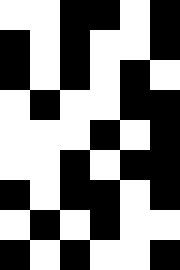[["white", "white", "black", "black", "white", "black"], ["black", "white", "black", "white", "white", "black"], ["black", "white", "black", "white", "black", "white"], ["white", "black", "white", "white", "black", "black"], ["white", "white", "white", "black", "white", "black"], ["white", "white", "black", "white", "black", "black"], ["black", "white", "black", "black", "white", "black"], ["white", "black", "white", "black", "white", "white"], ["black", "white", "black", "white", "white", "black"]]